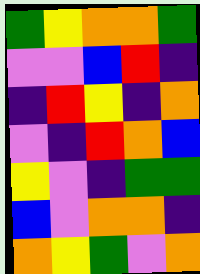[["green", "yellow", "orange", "orange", "green"], ["violet", "violet", "blue", "red", "indigo"], ["indigo", "red", "yellow", "indigo", "orange"], ["violet", "indigo", "red", "orange", "blue"], ["yellow", "violet", "indigo", "green", "green"], ["blue", "violet", "orange", "orange", "indigo"], ["orange", "yellow", "green", "violet", "orange"]]